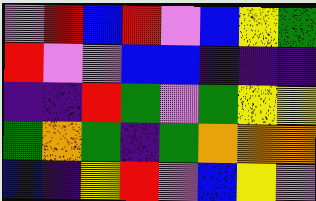[["violet", "red", "blue", "red", "violet", "blue", "yellow", "green"], ["red", "violet", "violet", "blue", "blue", "indigo", "indigo", "indigo"], ["indigo", "indigo", "red", "green", "violet", "green", "yellow", "yellow"], ["green", "orange", "green", "indigo", "green", "orange", "orange", "orange"], ["blue", "indigo", "yellow", "red", "violet", "blue", "yellow", "violet"]]